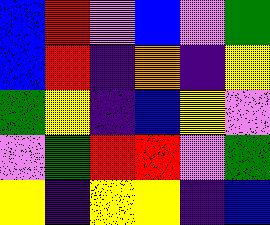[["blue", "red", "violet", "blue", "violet", "green"], ["blue", "red", "indigo", "orange", "indigo", "yellow"], ["green", "yellow", "indigo", "blue", "yellow", "violet"], ["violet", "green", "red", "red", "violet", "green"], ["yellow", "indigo", "yellow", "yellow", "indigo", "blue"]]